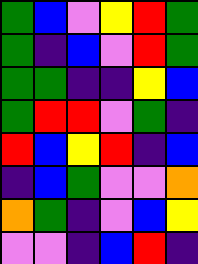[["green", "blue", "violet", "yellow", "red", "green"], ["green", "indigo", "blue", "violet", "red", "green"], ["green", "green", "indigo", "indigo", "yellow", "blue"], ["green", "red", "red", "violet", "green", "indigo"], ["red", "blue", "yellow", "red", "indigo", "blue"], ["indigo", "blue", "green", "violet", "violet", "orange"], ["orange", "green", "indigo", "violet", "blue", "yellow"], ["violet", "violet", "indigo", "blue", "red", "indigo"]]